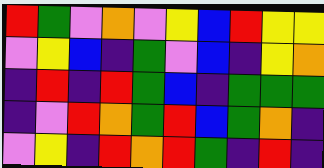[["red", "green", "violet", "orange", "violet", "yellow", "blue", "red", "yellow", "yellow"], ["violet", "yellow", "blue", "indigo", "green", "violet", "blue", "indigo", "yellow", "orange"], ["indigo", "red", "indigo", "red", "green", "blue", "indigo", "green", "green", "green"], ["indigo", "violet", "red", "orange", "green", "red", "blue", "green", "orange", "indigo"], ["violet", "yellow", "indigo", "red", "orange", "red", "green", "indigo", "red", "indigo"]]